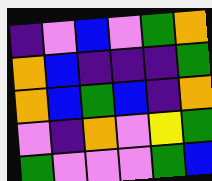[["indigo", "violet", "blue", "violet", "green", "orange"], ["orange", "blue", "indigo", "indigo", "indigo", "green"], ["orange", "blue", "green", "blue", "indigo", "orange"], ["violet", "indigo", "orange", "violet", "yellow", "green"], ["green", "violet", "violet", "violet", "green", "blue"]]